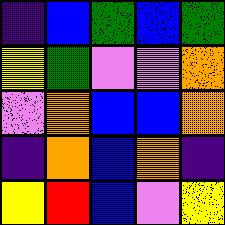[["indigo", "blue", "green", "blue", "green"], ["yellow", "green", "violet", "violet", "orange"], ["violet", "orange", "blue", "blue", "orange"], ["indigo", "orange", "blue", "orange", "indigo"], ["yellow", "red", "blue", "violet", "yellow"]]